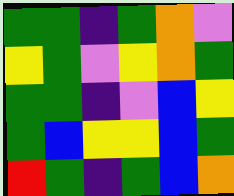[["green", "green", "indigo", "green", "orange", "violet"], ["yellow", "green", "violet", "yellow", "orange", "green"], ["green", "green", "indigo", "violet", "blue", "yellow"], ["green", "blue", "yellow", "yellow", "blue", "green"], ["red", "green", "indigo", "green", "blue", "orange"]]